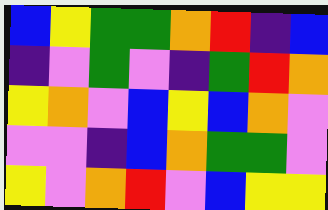[["blue", "yellow", "green", "green", "orange", "red", "indigo", "blue"], ["indigo", "violet", "green", "violet", "indigo", "green", "red", "orange"], ["yellow", "orange", "violet", "blue", "yellow", "blue", "orange", "violet"], ["violet", "violet", "indigo", "blue", "orange", "green", "green", "violet"], ["yellow", "violet", "orange", "red", "violet", "blue", "yellow", "yellow"]]